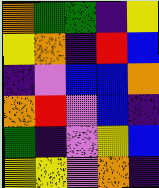[["orange", "green", "green", "indigo", "yellow"], ["yellow", "orange", "indigo", "red", "blue"], ["indigo", "violet", "blue", "blue", "orange"], ["orange", "red", "violet", "blue", "indigo"], ["green", "indigo", "violet", "yellow", "blue"], ["yellow", "yellow", "violet", "orange", "indigo"]]